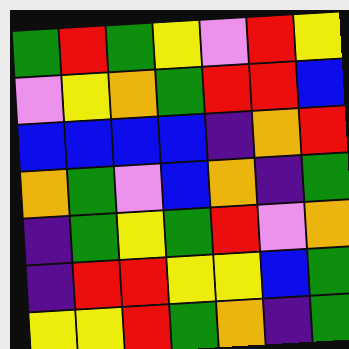[["green", "red", "green", "yellow", "violet", "red", "yellow"], ["violet", "yellow", "orange", "green", "red", "red", "blue"], ["blue", "blue", "blue", "blue", "indigo", "orange", "red"], ["orange", "green", "violet", "blue", "orange", "indigo", "green"], ["indigo", "green", "yellow", "green", "red", "violet", "orange"], ["indigo", "red", "red", "yellow", "yellow", "blue", "green"], ["yellow", "yellow", "red", "green", "orange", "indigo", "green"]]